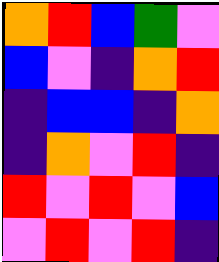[["orange", "red", "blue", "green", "violet"], ["blue", "violet", "indigo", "orange", "red"], ["indigo", "blue", "blue", "indigo", "orange"], ["indigo", "orange", "violet", "red", "indigo"], ["red", "violet", "red", "violet", "blue"], ["violet", "red", "violet", "red", "indigo"]]